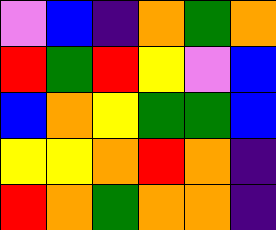[["violet", "blue", "indigo", "orange", "green", "orange"], ["red", "green", "red", "yellow", "violet", "blue"], ["blue", "orange", "yellow", "green", "green", "blue"], ["yellow", "yellow", "orange", "red", "orange", "indigo"], ["red", "orange", "green", "orange", "orange", "indigo"]]